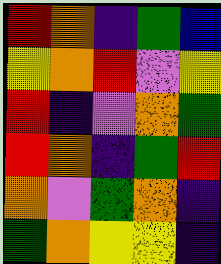[["red", "orange", "indigo", "green", "blue"], ["yellow", "orange", "red", "violet", "yellow"], ["red", "indigo", "violet", "orange", "green"], ["red", "orange", "indigo", "green", "red"], ["orange", "violet", "green", "orange", "indigo"], ["green", "orange", "yellow", "yellow", "indigo"]]